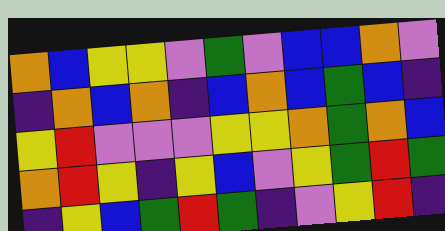[["orange", "blue", "yellow", "yellow", "violet", "green", "violet", "blue", "blue", "orange", "violet"], ["indigo", "orange", "blue", "orange", "indigo", "blue", "orange", "blue", "green", "blue", "indigo"], ["yellow", "red", "violet", "violet", "violet", "yellow", "yellow", "orange", "green", "orange", "blue"], ["orange", "red", "yellow", "indigo", "yellow", "blue", "violet", "yellow", "green", "red", "green"], ["indigo", "yellow", "blue", "green", "red", "green", "indigo", "violet", "yellow", "red", "indigo"]]